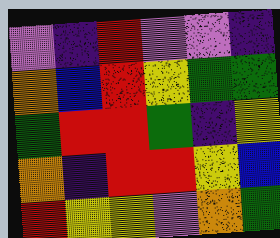[["violet", "indigo", "red", "violet", "violet", "indigo"], ["orange", "blue", "red", "yellow", "green", "green"], ["green", "red", "red", "green", "indigo", "yellow"], ["orange", "indigo", "red", "red", "yellow", "blue"], ["red", "yellow", "yellow", "violet", "orange", "green"]]